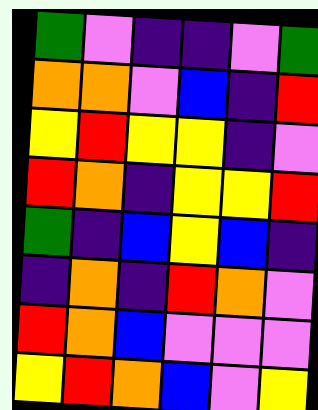[["green", "violet", "indigo", "indigo", "violet", "green"], ["orange", "orange", "violet", "blue", "indigo", "red"], ["yellow", "red", "yellow", "yellow", "indigo", "violet"], ["red", "orange", "indigo", "yellow", "yellow", "red"], ["green", "indigo", "blue", "yellow", "blue", "indigo"], ["indigo", "orange", "indigo", "red", "orange", "violet"], ["red", "orange", "blue", "violet", "violet", "violet"], ["yellow", "red", "orange", "blue", "violet", "yellow"]]